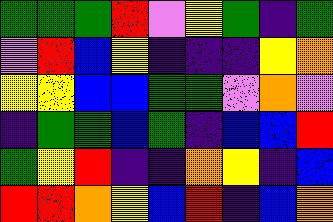[["green", "green", "green", "red", "violet", "yellow", "green", "indigo", "green"], ["violet", "red", "blue", "yellow", "indigo", "indigo", "indigo", "yellow", "orange"], ["yellow", "yellow", "blue", "blue", "green", "green", "violet", "orange", "violet"], ["indigo", "green", "green", "blue", "green", "indigo", "blue", "blue", "red"], ["green", "yellow", "red", "indigo", "indigo", "orange", "yellow", "indigo", "blue"], ["red", "red", "orange", "yellow", "blue", "red", "indigo", "blue", "orange"]]